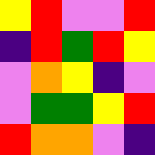[["yellow", "red", "violet", "violet", "red"], ["indigo", "red", "green", "red", "yellow"], ["violet", "orange", "yellow", "indigo", "violet"], ["violet", "green", "green", "yellow", "red"], ["red", "orange", "orange", "violet", "indigo"]]